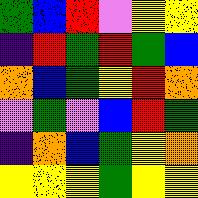[["green", "blue", "red", "violet", "yellow", "yellow"], ["indigo", "red", "green", "red", "green", "blue"], ["orange", "blue", "green", "yellow", "red", "orange"], ["violet", "green", "violet", "blue", "red", "green"], ["indigo", "orange", "blue", "green", "yellow", "orange"], ["yellow", "yellow", "yellow", "green", "yellow", "yellow"]]